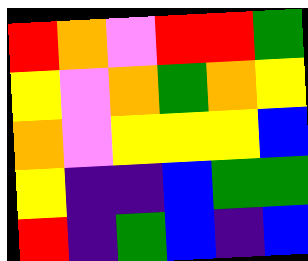[["red", "orange", "violet", "red", "red", "green"], ["yellow", "violet", "orange", "green", "orange", "yellow"], ["orange", "violet", "yellow", "yellow", "yellow", "blue"], ["yellow", "indigo", "indigo", "blue", "green", "green"], ["red", "indigo", "green", "blue", "indigo", "blue"]]